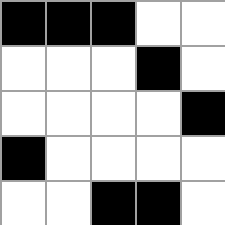[["black", "black", "black", "white", "white"], ["white", "white", "white", "black", "white"], ["white", "white", "white", "white", "black"], ["black", "white", "white", "white", "white"], ["white", "white", "black", "black", "white"]]